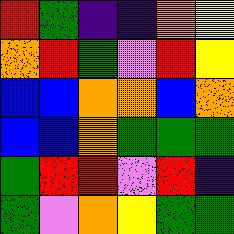[["red", "green", "indigo", "indigo", "orange", "yellow"], ["orange", "red", "green", "violet", "red", "yellow"], ["blue", "blue", "orange", "orange", "blue", "orange"], ["blue", "blue", "orange", "green", "green", "green"], ["green", "red", "red", "violet", "red", "indigo"], ["green", "violet", "orange", "yellow", "green", "green"]]